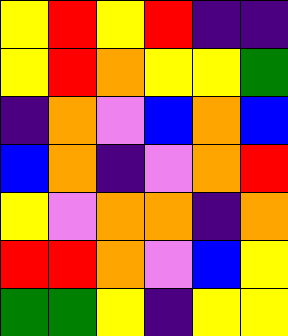[["yellow", "red", "yellow", "red", "indigo", "indigo"], ["yellow", "red", "orange", "yellow", "yellow", "green"], ["indigo", "orange", "violet", "blue", "orange", "blue"], ["blue", "orange", "indigo", "violet", "orange", "red"], ["yellow", "violet", "orange", "orange", "indigo", "orange"], ["red", "red", "orange", "violet", "blue", "yellow"], ["green", "green", "yellow", "indigo", "yellow", "yellow"]]